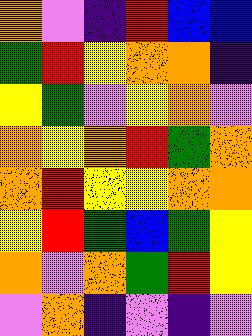[["orange", "violet", "indigo", "red", "blue", "blue"], ["green", "red", "yellow", "orange", "orange", "indigo"], ["yellow", "green", "violet", "yellow", "orange", "violet"], ["orange", "yellow", "orange", "red", "green", "orange"], ["orange", "red", "yellow", "yellow", "orange", "orange"], ["yellow", "red", "green", "blue", "green", "yellow"], ["orange", "violet", "orange", "green", "red", "yellow"], ["violet", "orange", "indigo", "violet", "indigo", "violet"]]